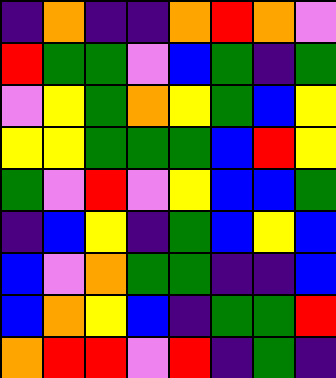[["indigo", "orange", "indigo", "indigo", "orange", "red", "orange", "violet"], ["red", "green", "green", "violet", "blue", "green", "indigo", "green"], ["violet", "yellow", "green", "orange", "yellow", "green", "blue", "yellow"], ["yellow", "yellow", "green", "green", "green", "blue", "red", "yellow"], ["green", "violet", "red", "violet", "yellow", "blue", "blue", "green"], ["indigo", "blue", "yellow", "indigo", "green", "blue", "yellow", "blue"], ["blue", "violet", "orange", "green", "green", "indigo", "indigo", "blue"], ["blue", "orange", "yellow", "blue", "indigo", "green", "green", "red"], ["orange", "red", "red", "violet", "red", "indigo", "green", "indigo"]]